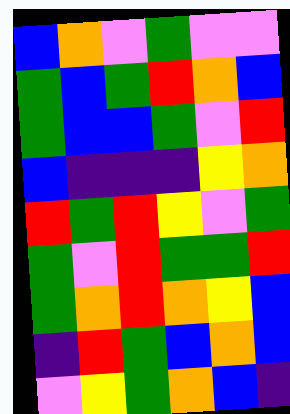[["blue", "orange", "violet", "green", "violet", "violet"], ["green", "blue", "green", "red", "orange", "blue"], ["green", "blue", "blue", "green", "violet", "red"], ["blue", "indigo", "indigo", "indigo", "yellow", "orange"], ["red", "green", "red", "yellow", "violet", "green"], ["green", "violet", "red", "green", "green", "red"], ["green", "orange", "red", "orange", "yellow", "blue"], ["indigo", "red", "green", "blue", "orange", "blue"], ["violet", "yellow", "green", "orange", "blue", "indigo"]]